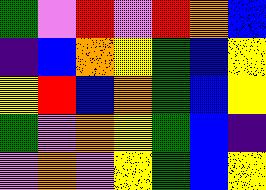[["green", "violet", "red", "violet", "red", "orange", "blue"], ["indigo", "blue", "orange", "yellow", "green", "blue", "yellow"], ["yellow", "red", "blue", "orange", "green", "blue", "yellow"], ["green", "violet", "orange", "yellow", "green", "blue", "indigo"], ["violet", "orange", "violet", "yellow", "green", "blue", "yellow"]]